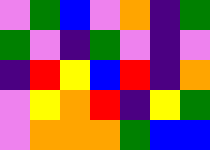[["violet", "green", "blue", "violet", "orange", "indigo", "green"], ["green", "violet", "indigo", "green", "violet", "indigo", "violet"], ["indigo", "red", "yellow", "blue", "red", "indigo", "orange"], ["violet", "yellow", "orange", "red", "indigo", "yellow", "green"], ["violet", "orange", "orange", "orange", "green", "blue", "blue"]]